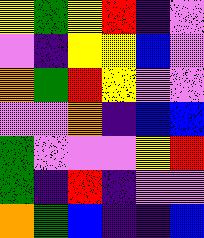[["yellow", "green", "yellow", "red", "indigo", "violet"], ["violet", "indigo", "yellow", "yellow", "blue", "violet"], ["orange", "green", "red", "yellow", "violet", "violet"], ["violet", "violet", "orange", "indigo", "blue", "blue"], ["green", "violet", "violet", "violet", "yellow", "red"], ["green", "indigo", "red", "indigo", "violet", "violet"], ["orange", "green", "blue", "indigo", "indigo", "blue"]]